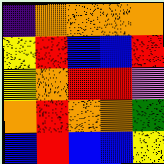[["indigo", "orange", "orange", "orange", "orange"], ["yellow", "red", "blue", "blue", "red"], ["yellow", "orange", "red", "red", "violet"], ["orange", "red", "orange", "orange", "green"], ["blue", "red", "blue", "blue", "yellow"]]